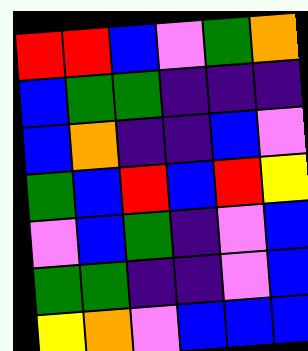[["red", "red", "blue", "violet", "green", "orange"], ["blue", "green", "green", "indigo", "indigo", "indigo"], ["blue", "orange", "indigo", "indigo", "blue", "violet"], ["green", "blue", "red", "blue", "red", "yellow"], ["violet", "blue", "green", "indigo", "violet", "blue"], ["green", "green", "indigo", "indigo", "violet", "blue"], ["yellow", "orange", "violet", "blue", "blue", "blue"]]